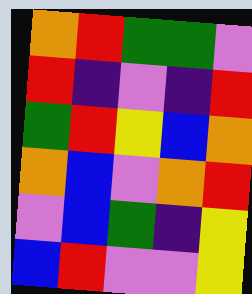[["orange", "red", "green", "green", "violet"], ["red", "indigo", "violet", "indigo", "red"], ["green", "red", "yellow", "blue", "orange"], ["orange", "blue", "violet", "orange", "red"], ["violet", "blue", "green", "indigo", "yellow"], ["blue", "red", "violet", "violet", "yellow"]]